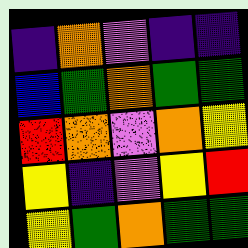[["indigo", "orange", "violet", "indigo", "indigo"], ["blue", "green", "orange", "green", "green"], ["red", "orange", "violet", "orange", "yellow"], ["yellow", "indigo", "violet", "yellow", "red"], ["yellow", "green", "orange", "green", "green"]]